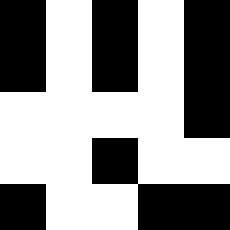[["black", "white", "black", "white", "black"], ["black", "white", "black", "white", "black"], ["white", "white", "white", "white", "black"], ["white", "white", "black", "white", "white"], ["black", "white", "white", "black", "black"]]